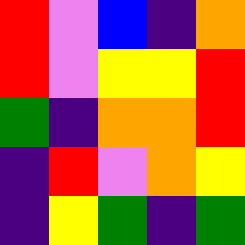[["red", "violet", "blue", "indigo", "orange"], ["red", "violet", "yellow", "yellow", "red"], ["green", "indigo", "orange", "orange", "red"], ["indigo", "red", "violet", "orange", "yellow"], ["indigo", "yellow", "green", "indigo", "green"]]